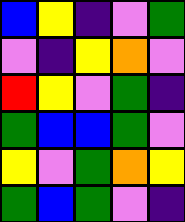[["blue", "yellow", "indigo", "violet", "green"], ["violet", "indigo", "yellow", "orange", "violet"], ["red", "yellow", "violet", "green", "indigo"], ["green", "blue", "blue", "green", "violet"], ["yellow", "violet", "green", "orange", "yellow"], ["green", "blue", "green", "violet", "indigo"]]